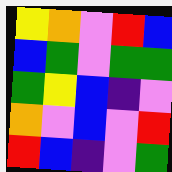[["yellow", "orange", "violet", "red", "blue"], ["blue", "green", "violet", "green", "green"], ["green", "yellow", "blue", "indigo", "violet"], ["orange", "violet", "blue", "violet", "red"], ["red", "blue", "indigo", "violet", "green"]]